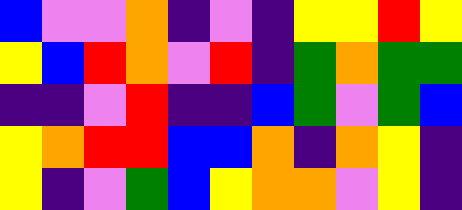[["blue", "violet", "violet", "orange", "indigo", "violet", "indigo", "yellow", "yellow", "red", "yellow"], ["yellow", "blue", "red", "orange", "violet", "red", "indigo", "green", "orange", "green", "green"], ["indigo", "indigo", "violet", "red", "indigo", "indigo", "blue", "green", "violet", "green", "blue"], ["yellow", "orange", "red", "red", "blue", "blue", "orange", "indigo", "orange", "yellow", "indigo"], ["yellow", "indigo", "violet", "green", "blue", "yellow", "orange", "orange", "violet", "yellow", "indigo"]]